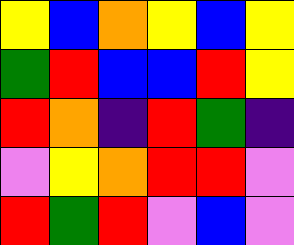[["yellow", "blue", "orange", "yellow", "blue", "yellow"], ["green", "red", "blue", "blue", "red", "yellow"], ["red", "orange", "indigo", "red", "green", "indigo"], ["violet", "yellow", "orange", "red", "red", "violet"], ["red", "green", "red", "violet", "blue", "violet"]]